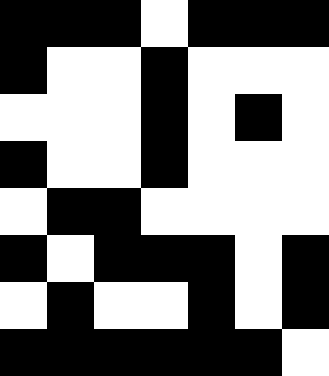[["black", "black", "black", "white", "black", "black", "black"], ["black", "white", "white", "black", "white", "white", "white"], ["white", "white", "white", "black", "white", "black", "white"], ["black", "white", "white", "black", "white", "white", "white"], ["white", "black", "black", "white", "white", "white", "white"], ["black", "white", "black", "black", "black", "white", "black"], ["white", "black", "white", "white", "black", "white", "black"], ["black", "black", "black", "black", "black", "black", "white"]]